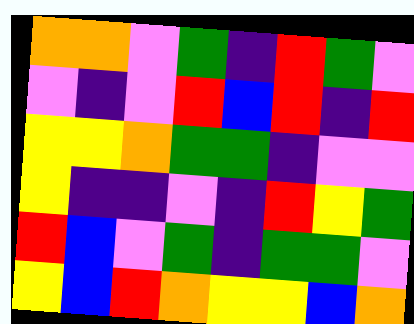[["orange", "orange", "violet", "green", "indigo", "red", "green", "violet"], ["violet", "indigo", "violet", "red", "blue", "red", "indigo", "red"], ["yellow", "yellow", "orange", "green", "green", "indigo", "violet", "violet"], ["yellow", "indigo", "indigo", "violet", "indigo", "red", "yellow", "green"], ["red", "blue", "violet", "green", "indigo", "green", "green", "violet"], ["yellow", "blue", "red", "orange", "yellow", "yellow", "blue", "orange"]]